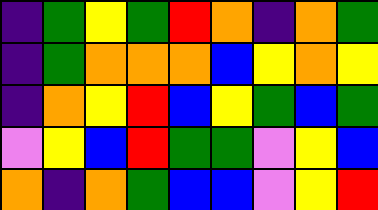[["indigo", "green", "yellow", "green", "red", "orange", "indigo", "orange", "green"], ["indigo", "green", "orange", "orange", "orange", "blue", "yellow", "orange", "yellow"], ["indigo", "orange", "yellow", "red", "blue", "yellow", "green", "blue", "green"], ["violet", "yellow", "blue", "red", "green", "green", "violet", "yellow", "blue"], ["orange", "indigo", "orange", "green", "blue", "blue", "violet", "yellow", "red"]]